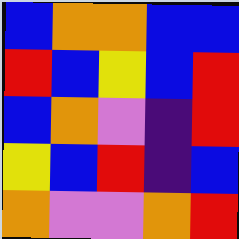[["blue", "orange", "orange", "blue", "blue"], ["red", "blue", "yellow", "blue", "red"], ["blue", "orange", "violet", "indigo", "red"], ["yellow", "blue", "red", "indigo", "blue"], ["orange", "violet", "violet", "orange", "red"]]